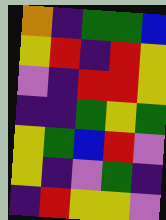[["orange", "indigo", "green", "green", "blue"], ["yellow", "red", "indigo", "red", "yellow"], ["violet", "indigo", "red", "red", "yellow"], ["indigo", "indigo", "green", "yellow", "green"], ["yellow", "green", "blue", "red", "violet"], ["yellow", "indigo", "violet", "green", "indigo"], ["indigo", "red", "yellow", "yellow", "violet"]]